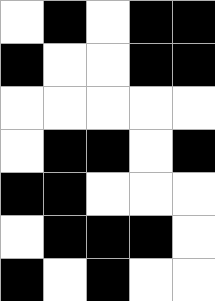[["white", "black", "white", "black", "black"], ["black", "white", "white", "black", "black"], ["white", "white", "white", "white", "white"], ["white", "black", "black", "white", "black"], ["black", "black", "white", "white", "white"], ["white", "black", "black", "black", "white"], ["black", "white", "black", "white", "white"]]